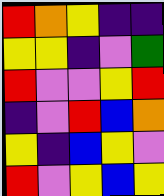[["red", "orange", "yellow", "indigo", "indigo"], ["yellow", "yellow", "indigo", "violet", "green"], ["red", "violet", "violet", "yellow", "red"], ["indigo", "violet", "red", "blue", "orange"], ["yellow", "indigo", "blue", "yellow", "violet"], ["red", "violet", "yellow", "blue", "yellow"]]